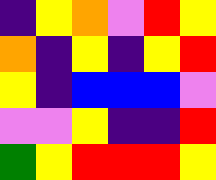[["indigo", "yellow", "orange", "violet", "red", "yellow"], ["orange", "indigo", "yellow", "indigo", "yellow", "red"], ["yellow", "indigo", "blue", "blue", "blue", "violet"], ["violet", "violet", "yellow", "indigo", "indigo", "red"], ["green", "yellow", "red", "red", "red", "yellow"]]